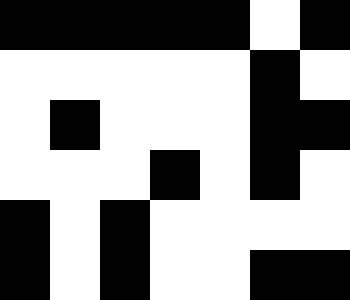[["black", "black", "black", "black", "black", "white", "black"], ["white", "white", "white", "white", "white", "black", "white"], ["white", "black", "white", "white", "white", "black", "black"], ["white", "white", "white", "black", "white", "black", "white"], ["black", "white", "black", "white", "white", "white", "white"], ["black", "white", "black", "white", "white", "black", "black"]]